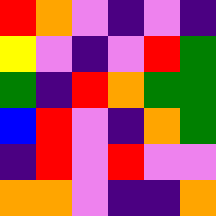[["red", "orange", "violet", "indigo", "violet", "indigo"], ["yellow", "violet", "indigo", "violet", "red", "green"], ["green", "indigo", "red", "orange", "green", "green"], ["blue", "red", "violet", "indigo", "orange", "green"], ["indigo", "red", "violet", "red", "violet", "violet"], ["orange", "orange", "violet", "indigo", "indigo", "orange"]]